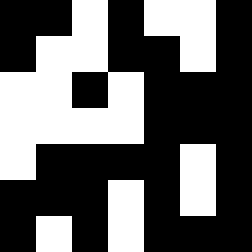[["black", "black", "white", "black", "white", "white", "black"], ["black", "white", "white", "black", "black", "white", "black"], ["white", "white", "black", "white", "black", "black", "black"], ["white", "white", "white", "white", "black", "black", "black"], ["white", "black", "black", "black", "black", "white", "black"], ["black", "black", "black", "white", "black", "white", "black"], ["black", "white", "black", "white", "black", "black", "black"]]